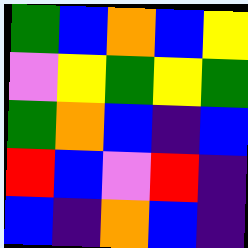[["green", "blue", "orange", "blue", "yellow"], ["violet", "yellow", "green", "yellow", "green"], ["green", "orange", "blue", "indigo", "blue"], ["red", "blue", "violet", "red", "indigo"], ["blue", "indigo", "orange", "blue", "indigo"]]